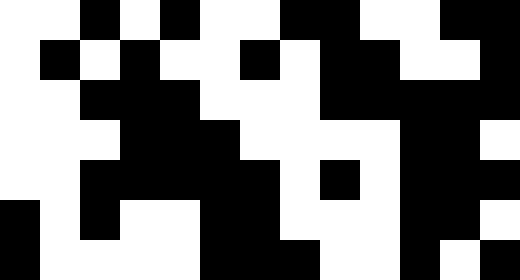[["white", "white", "black", "white", "black", "white", "white", "black", "black", "white", "white", "black", "black"], ["white", "black", "white", "black", "white", "white", "black", "white", "black", "black", "white", "white", "black"], ["white", "white", "black", "black", "black", "white", "white", "white", "black", "black", "black", "black", "black"], ["white", "white", "white", "black", "black", "black", "white", "white", "white", "white", "black", "black", "white"], ["white", "white", "black", "black", "black", "black", "black", "white", "black", "white", "black", "black", "black"], ["black", "white", "black", "white", "white", "black", "black", "white", "white", "white", "black", "black", "white"], ["black", "white", "white", "white", "white", "black", "black", "black", "white", "white", "black", "white", "black"]]